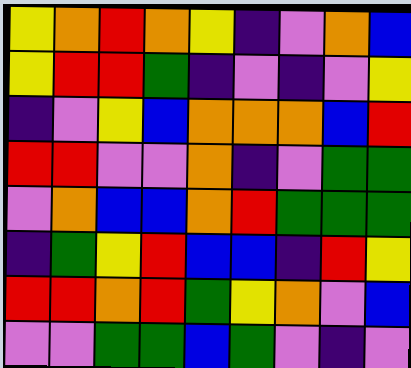[["yellow", "orange", "red", "orange", "yellow", "indigo", "violet", "orange", "blue"], ["yellow", "red", "red", "green", "indigo", "violet", "indigo", "violet", "yellow"], ["indigo", "violet", "yellow", "blue", "orange", "orange", "orange", "blue", "red"], ["red", "red", "violet", "violet", "orange", "indigo", "violet", "green", "green"], ["violet", "orange", "blue", "blue", "orange", "red", "green", "green", "green"], ["indigo", "green", "yellow", "red", "blue", "blue", "indigo", "red", "yellow"], ["red", "red", "orange", "red", "green", "yellow", "orange", "violet", "blue"], ["violet", "violet", "green", "green", "blue", "green", "violet", "indigo", "violet"]]